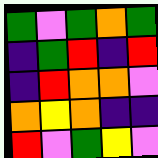[["green", "violet", "green", "orange", "green"], ["indigo", "green", "red", "indigo", "red"], ["indigo", "red", "orange", "orange", "violet"], ["orange", "yellow", "orange", "indigo", "indigo"], ["red", "violet", "green", "yellow", "violet"]]